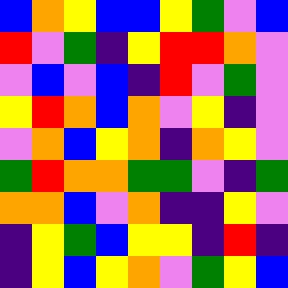[["blue", "orange", "yellow", "blue", "blue", "yellow", "green", "violet", "blue"], ["red", "violet", "green", "indigo", "yellow", "red", "red", "orange", "violet"], ["violet", "blue", "violet", "blue", "indigo", "red", "violet", "green", "violet"], ["yellow", "red", "orange", "blue", "orange", "violet", "yellow", "indigo", "violet"], ["violet", "orange", "blue", "yellow", "orange", "indigo", "orange", "yellow", "violet"], ["green", "red", "orange", "orange", "green", "green", "violet", "indigo", "green"], ["orange", "orange", "blue", "violet", "orange", "indigo", "indigo", "yellow", "violet"], ["indigo", "yellow", "green", "blue", "yellow", "yellow", "indigo", "red", "indigo"], ["indigo", "yellow", "blue", "yellow", "orange", "violet", "green", "yellow", "blue"]]